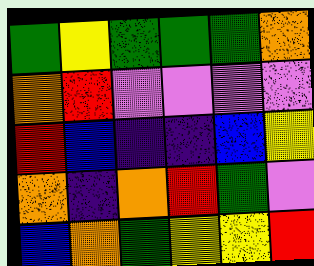[["green", "yellow", "green", "green", "green", "orange"], ["orange", "red", "violet", "violet", "violet", "violet"], ["red", "blue", "indigo", "indigo", "blue", "yellow"], ["orange", "indigo", "orange", "red", "green", "violet"], ["blue", "orange", "green", "yellow", "yellow", "red"]]